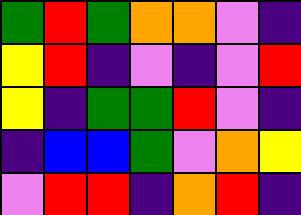[["green", "red", "green", "orange", "orange", "violet", "indigo"], ["yellow", "red", "indigo", "violet", "indigo", "violet", "red"], ["yellow", "indigo", "green", "green", "red", "violet", "indigo"], ["indigo", "blue", "blue", "green", "violet", "orange", "yellow"], ["violet", "red", "red", "indigo", "orange", "red", "indigo"]]